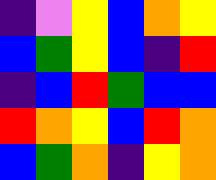[["indigo", "violet", "yellow", "blue", "orange", "yellow"], ["blue", "green", "yellow", "blue", "indigo", "red"], ["indigo", "blue", "red", "green", "blue", "blue"], ["red", "orange", "yellow", "blue", "red", "orange"], ["blue", "green", "orange", "indigo", "yellow", "orange"]]